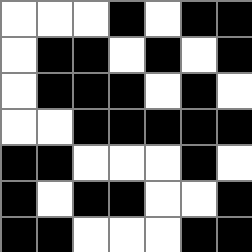[["white", "white", "white", "black", "white", "black", "black"], ["white", "black", "black", "white", "black", "white", "black"], ["white", "black", "black", "black", "white", "black", "white"], ["white", "white", "black", "black", "black", "black", "black"], ["black", "black", "white", "white", "white", "black", "white"], ["black", "white", "black", "black", "white", "white", "black"], ["black", "black", "white", "white", "white", "black", "black"]]